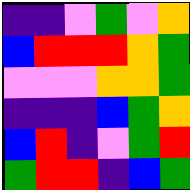[["indigo", "indigo", "violet", "green", "violet", "orange"], ["blue", "red", "red", "red", "orange", "green"], ["violet", "violet", "violet", "orange", "orange", "green"], ["indigo", "indigo", "indigo", "blue", "green", "orange"], ["blue", "red", "indigo", "violet", "green", "red"], ["green", "red", "red", "indigo", "blue", "green"]]